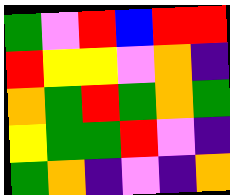[["green", "violet", "red", "blue", "red", "red"], ["red", "yellow", "yellow", "violet", "orange", "indigo"], ["orange", "green", "red", "green", "orange", "green"], ["yellow", "green", "green", "red", "violet", "indigo"], ["green", "orange", "indigo", "violet", "indigo", "orange"]]